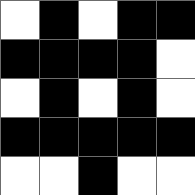[["white", "black", "white", "black", "black"], ["black", "black", "black", "black", "white"], ["white", "black", "white", "black", "white"], ["black", "black", "black", "black", "black"], ["white", "white", "black", "white", "white"]]